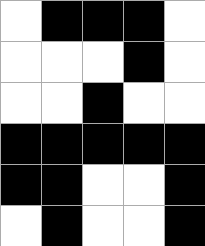[["white", "black", "black", "black", "white"], ["white", "white", "white", "black", "white"], ["white", "white", "black", "white", "white"], ["black", "black", "black", "black", "black"], ["black", "black", "white", "white", "black"], ["white", "black", "white", "white", "black"]]